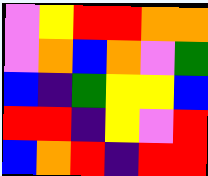[["violet", "yellow", "red", "red", "orange", "orange"], ["violet", "orange", "blue", "orange", "violet", "green"], ["blue", "indigo", "green", "yellow", "yellow", "blue"], ["red", "red", "indigo", "yellow", "violet", "red"], ["blue", "orange", "red", "indigo", "red", "red"]]